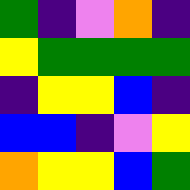[["green", "indigo", "violet", "orange", "indigo"], ["yellow", "green", "green", "green", "green"], ["indigo", "yellow", "yellow", "blue", "indigo"], ["blue", "blue", "indigo", "violet", "yellow"], ["orange", "yellow", "yellow", "blue", "green"]]